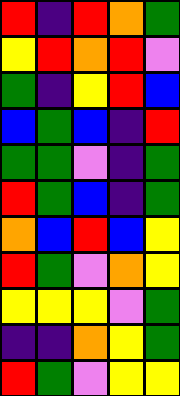[["red", "indigo", "red", "orange", "green"], ["yellow", "red", "orange", "red", "violet"], ["green", "indigo", "yellow", "red", "blue"], ["blue", "green", "blue", "indigo", "red"], ["green", "green", "violet", "indigo", "green"], ["red", "green", "blue", "indigo", "green"], ["orange", "blue", "red", "blue", "yellow"], ["red", "green", "violet", "orange", "yellow"], ["yellow", "yellow", "yellow", "violet", "green"], ["indigo", "indigo", "orange", "yellow", "green"], ["red", "green", "violet", "yellow", "yellow"]]